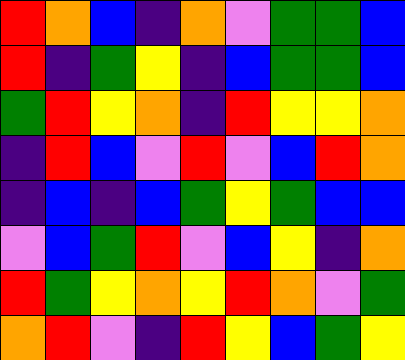[["red", "orange", "blue", "indigo", "orange", "violet", "green", "green", "blue"], ["red", "indigo", "green", "yellow", "indigo", "blue", "green", "green", "blue"], ["green", "red", "yellow", "orange", "indigo", "red", "yellow", "yellow", "orange"], ["indigo", "red", "blue", "violet", "red", "violet", "blue", "red", "orange"], ["indigo", "blue", "indigo", "blue", "green", "yellow", "green", "blue", "blue"], ["violet", "blue", "green", "red", "violet", "blue", "yellow", "indigo", "orange"], ["red", "green", "yellow", "orange", "yellow", "red", "orange", "violet", "green"], ["orange", "red", "violet", "indigo", "red", "yellow", "blue", "green", "yellow"]]